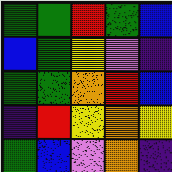[["green", "green", "red", "green", "blue"], ["blue", "green", "yellow", "violet", "indigo"], ["green", "green", "orange", "red", "blue"], ["indigo", "red", "yellow", "orange", "yellow"], ["green", "blue", "violet", "orange", "indigo"]]